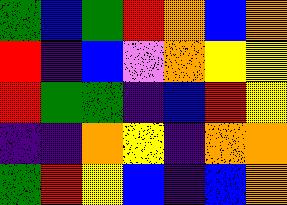[["green", "blue", "green", "red", "orange", "blue", "orange"], ["red", "indigo", "blue", "violet", "orange", "yellow", "yellow"], ["red", "green", "green", "indigo", "blue", "red", "yellow"], ["indigo", "indigo", "orange", "yellow", "indigo", "orange", "orange"], ["green", "red", "yellow", "blue", "indigo", "blue", "orange"]]